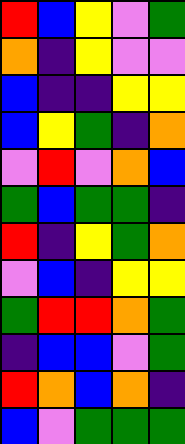[["red", "blue", "yellow", "violet", "green"], ["orange", "indigo", "yellow", "violet", "violet"], ["blue", "indigo", "indigo", "yellow", "yellow"], ["blue", "yellow", "green", "indigo", "orange"], ["violet", "red", "violet", "orange", "blue"], ["green", "blue", "green", "green", "indigo"], ["red", "indigo", "yellow", "green", "orange"], ["violet", "blue", "indigo", "yellow", "yellow"], ["green", "red", "red", "orange", "green"], ["indigo", "blue", "blue", "violet", "green"], ["red", "orange", "blue", "orange", "indigo"], ["blue", "violet", "green", "green", "green"]]